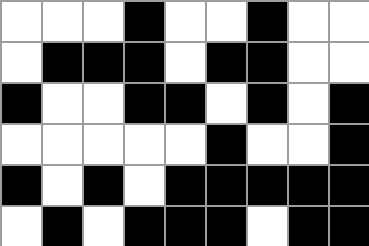[["white", "white", "white", "black", "white", "white", "black", "white", "white"], ["white", "black", "black", "black", "white", "black", "black", "white", "white"], ["black", "white", "white", "black", "black", "white", "black", "white", "black"], ["white", "white", "white", "white", "white", "black", "white", "white", "black"], ["black", "white", "black", "white", "black", "black", "black", "black", "black"], ["white", "black", "white", "black", "black", "black", "white", "black", "black"]]